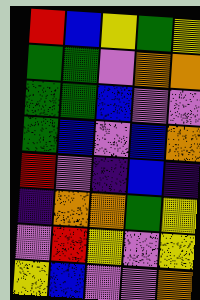[["red", "blue", "yellow", "green", "yellow"], ["green", "green", "violet", "orange", "orange"], ["green", "green", "blue", "violet", "violet"], ["green", "blue", "violet", "blue", "orange"], ["red", "violet", "indigo", "blue", "indigo"], ["indigo", "orange", "orange", "green", "yellow"], ["violet", "red", "yellow", "violet", "yellow"], ["yellow", "blue", "violet", "violet", "orange"]]